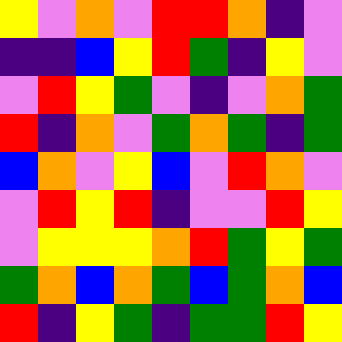[["yellow", "violet", "orange", "violet", "red", "red", "orange", "indigo", "violet"], ["indigo", "indigo", "blue", "yellow", "red", "green", "indigo", "yellow", "violet"], ["violet", "red", "yellow", "green", "violet", "indigo", "violet", "orange", "green"], ["red", "indigo", "orange", "violet", "green", "orange", "green", "indigo", "green"], ["blue", "orange", "violet", "yellow", "blue", "violet", "red", "orange", "violet"], ["violet", "red", "yellow", "red", "indigo", "violet", "violet", "red", "yellow"], ["violet", "yellow", "yellow", "yellow", "orange", "red", "green", "yellow", "green"], ["green", "orange", "blue", "orange", "green", "blue", "green", "orange", "blue"], ["red", "indigo", "yellow", "green", "indigo", "green", "green", "red", "yellow"]]